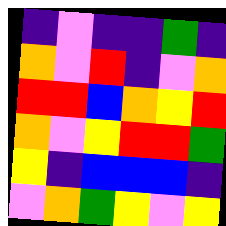[["indigo", "violet", "indigo", "indigo", "green", "indigo"], ["orange", "violet", "red", "indigo", "violet", "orange"], ["red", "red", "blue", "orange", "yellow", "red"], ["orange", "violet", "yellow", "red", "red", "green"], ["yellow", "indigo", "blue", "blue", "blue", "indigo"], ["violet", "orange", "green", "yellow", "violet", "yellow"]]